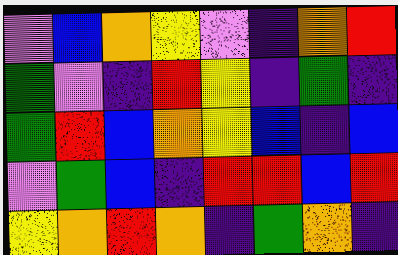[["violet", "blue", "orange", "yellow", "violet", "indigo", "orange", "red"], ["green", "violet", "indigo", "red", "yellow", "indigo", "green", "indigo"], ["green", "red", "blue", "orange", "yellow", "blue", "indigo", "blue"], ["violet", "green", "blue", "indigo", "red", "red", "blue", "red"], ["yellow", "orange", "red", "orange", "indigo", "green", "orange", "indigo"]]